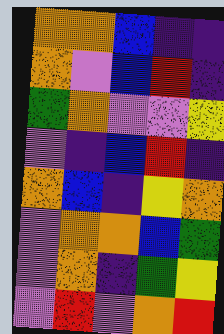[["orange", "orange", "blue", "indigo", "indigo"], ["orange", "violet", "blue", "red", "indigo"], ["green", "orange", "violet", "violet", "yellow"], ["violet", "indigo", "blue", "red", "indigo"], ["orange", "blue", "indigo", "yellow", "orange"], ["violet", "orange", "orange", "blue", "green"], ["violet", "orange", "indigo", "green", "yellow"], ["violet", "red", "violet", "orange", "red"]]